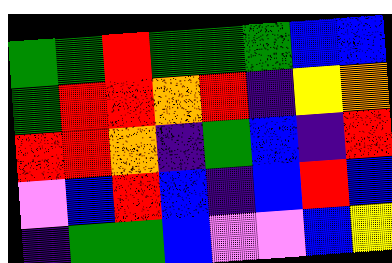[["green", "green", "red", "green", "green", "green", "blue", "blue"], ["green", "red", "red", "orange", "red", "indigo", "yellow", "orange"], ["red", "red", "orange", "indigo", "green", "blue", "indigo", "red"], ["violet", "blue", "red", "blue", "indigo", "blue", "red", "blue"], ["indigo", "green", "green", "blue", "violet", "violet", "blue", "yellow"]]